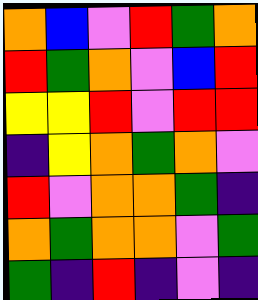[["orange", "blue", "violet", "red", "green", "orange"], ["red", "green", "orange", "violet", "blue", "red"], ["yellow", "yellow", "red", "violet", "red", "red"], ["indigo", "yellow", "orange", "green", "orange", "violet"], ["red", "violet", "orange", "orange", "green", "indigo"], ["orange", "green", "orange", "orange", "violet", "green"], ["green", "indigo", "red", "indigo", "violet", "indigo"]]